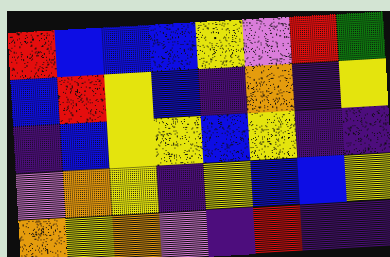[["red", "blue", "blue", "blue", "yellow", "violet", "red", "green"], ["blue", "red", "yellow", "blue", "indigo", "orange", "indigo", "yellow"], ["indigo", "blue", "yellow", "yellow", "blue", "yellow", "indigo", "indigo"], ["violet", "orange", "yellow", "indigo", "yellow", "blue", "blue", "yellow"], ["orange", "yellow", "orange", "violet", "indigo", "red", "indigo", "indigo"]]